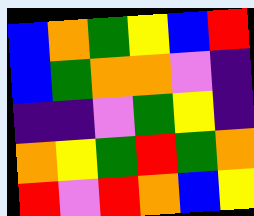[["blue", "orange", "green", "yellow", "blue", "red"], ["blue", "green", "orange", "orange", "violet", "indigo"], ["indigo", "indigo", "violet", "green", "yellow", "indigo"], ["orange", "yellow", "green", "red", "green", "orange"], ["red", "violet", "red", "orange", "blue", "yellow"]]